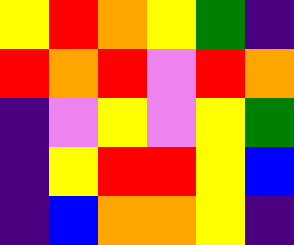[["yellow", "red", "orange", "yellow", "green", "indigo"], ["red", "orange", "red", "violet", "red", "orange"], ["indigo", "violet", "yellow", "violet", "yellow", "green"], ["indigo", "yellow", "red", "red", "yellow", "blue"], ["indigo", "blue", "orange", "orange", "yellow", "indigo"]]